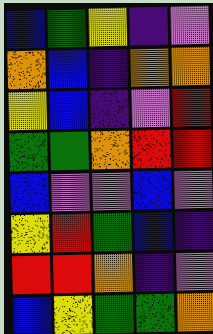[["blue", "green", "yellow", "indigo", "violet"], ["orange", "blue", "indigo", "orange", "orange"], ["yellow", "blue", "indigo", "violet", "red"], ["green", "green", "orange", "red", "red"], ["blue", "violet", "violet", "blue", "violet"], ["yellow", "red", "green", "blue", "indigo"], ["red", "red", "orange", "indigo", "violet"], ["blue", "yellow", "green", "green", "orange"]]